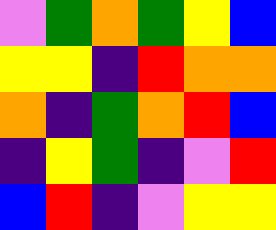[["violet", "green", "orange", "green", "yellow", "blue"], ["yellow", "yellow", "indigo", "red", "orange", "orange"], ["orange", "indigo", "green", "orange", "red", "blue"], ["indigo", "yellow", "green", "indigo", "violet", "red"], ["blue", "red", "indigo", "violet", "yellow", "yellow"]]